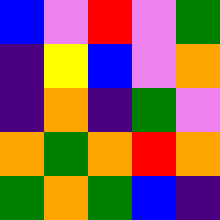[["blue", "violet", "red", "violet", "green"], ["indigo", "yellow", "blue", "violet", "orange"], ["indigo", "orange", "indigo", "green", "violet"], ["orange", "green", "orange", "red", "orange"], ["green", "orange", "green", "blue", "indigo"]]